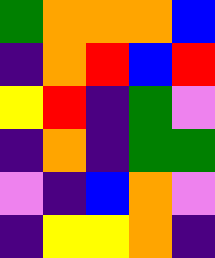[["green", "orange", "orange", "orange", "blue"], ["indigo", "orange", "red", "blue", "red"], ["yellow", "red", "indigo", "green", "violet"], ["indigo", "orange", "indigo", "green", "green"], ["violet", "indigo", "blue", "orange", "violet"], ["indigo", "yellow", "yellow", "orange", "indigo"]]